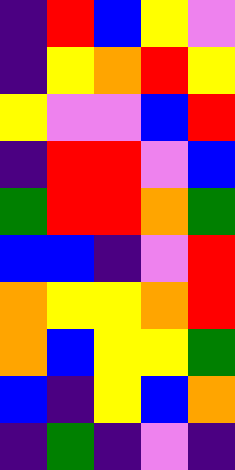[["indigo", "red", "blue", "yellow", "violet"], ["indigo", "yellow", "orange", "red", "yellow"], ["yellow", "violet", "violet", "blue", "red"], ["indigo", "red", "red", "violet", "blue"], ["green", "red", "red", "orange", "green"], ["blue", "blue", "indigo", "violet", "red"], ["orange", "yellow", "yellow", "orange", "red"], ["orange", "blue", "yellow", "yellow", "green"], ["blue", "indigo", "yellow", "blue", "orange"], ["indigo", "green", "indigo", "violet", "indigo"]]